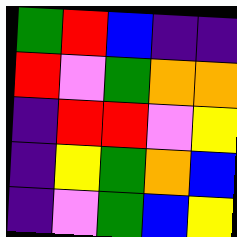[["green", "red", "blue", "indigo", "indigo"], ["red", "violet", "green", "orange", "orange"], ["indigo", "red", "red", "violet", "yellow"], ["indigo", "yellow", "green", "orange", "blue"], ["indigo", "violet", "green", "blue", "yellow"]]